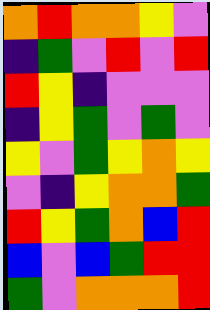[["orange", "red", "orange", "orange", "yellow", "violet"], ["indigo", "green", "violet", "red", "violet", "red"], ["red", "yellow", "indigo", "violet", "violet", "violet"], ["indigo", "yellow", "green", "violet", "green", "violet"], ["yellow", "violet", "green", "yellow", "orange", "yellow"], ["violet", "indigo", "yellow", "orange", "orange", "green"], ["red", "yellow", "green", "orange", "blue", "red"], ["blue", "violet", "blue", "green", "red", "red"], ["green", "violet", "orange", "orange", "orange", "red"]]